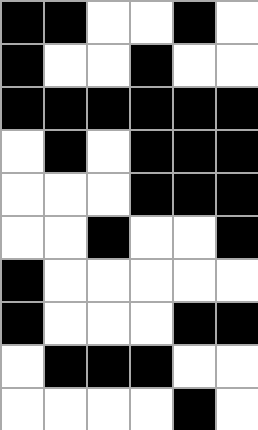[["black", "black", "white", "white", "black", "white"], ["black", "white", "white", "black", "white", "white"], ["black", "black", "black", "black", "black", "black"], ["white", "black", "white", "black", "black", "black"], ["white", "white", "white", "black", "black", "black"], ["white", "white", "black", "white", "white", "black"], ["black", "white", "white", "white", "white", "white"], ["black", "white", "white", "white", "black", "black"], ["white", "black", "black", "black", "white", "white"], ["white", "white", "white", "white", "black", "white"]]